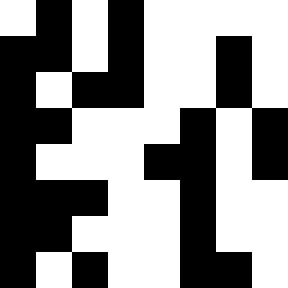[["white", "black", "white", "black", "white", "white", "white", "white"], ["black", "black", "white", "black", "white", "white", "black", "white"], ["black", "white", "black", "black", "white", "white", "black", "white"], ["black", "black", "white", "white", "white", "black", "white", "black"], ["black", "white", "white", "white", "black", "black", "white", "black"], ["black", "black", "black", "white", "white", "black", "white", "white"], ["black", "black", "white", "white", "white", "black", "white", "white"], ["black", "white", "black", "white", "white", "black", "black", "white"]]